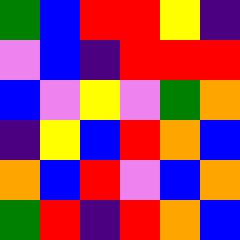[["green", "blue", "red", "red", "yellow", "indigo"], ["violet", "blue", "indigo", "red", "red", "red"], ["blue", "violet", "yellow", "violet", "green", "orange"], ["indigo", "yellow", "blue", "red", "orange", "blue"], ["orange", "blue", "red", "violet", "blue", "orange"], ["green", "red", "indigo", "red", "orange", "blue"]]